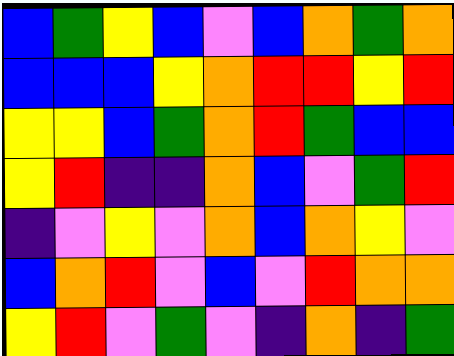[["blue", "green", "yellow", "blue", "violet", "blue", "orange", "green", "orange"], ["blue", "blue", "blue", "yellow", "orange", "red", "red", "yellow", "red"], ["yellow", "yellow", "blue", "green", "orange", "red", "green", "blue", "blue"], ["yellow", "red", "indigo", "indigo", "orange", "blue", "violet", "green", "red"], ["indigo", "violet", "yellow", "violet", "orange", "blue", "orange", "yellow", "violet"], ["blue", "orange", "red", "violet", "blue", "violet", "red", "orange", "orange"], ["yellow", "red", "violet", "green", "violet", "indigo", "orange", "indigo", "green"]]